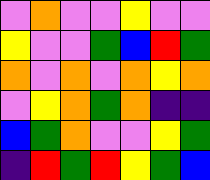[["violet", "orange", "violet", "violet", "yellow", "violet", "violet"], ["yellow", "violet", "violet", "green", "blue", "red", "green"], ["orange", "violet", "orange", "violet", "orange", "yellow", "orange"], ["violet", "yellow", "orange", "green", "orange", "indigo", "indigo"], ["blue", "green", "orange", "violet", "violet", "yellow", "green"], ["indigo", "red", "green", "red", "yellow", "green", "blue"]]